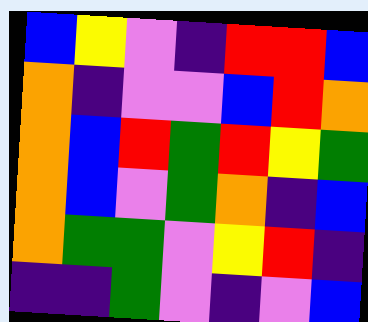[["blue", "yellow", "violet", "indigo", "red", "red", "blue"], ["orange", "indigo", "violet", "violet", "blue", "red", "orange"], ["orange", "blue", "red", "green", "red", "yellow", "green"], ["orange", "blue", "violet", "green", "orange", "indigo", "blue"], ["orange", "green", "green", "violet", "yellow", "red", "indigo"], ["indigo", "indigo", "green", "violet", "indigo", "violet", "blue"]]